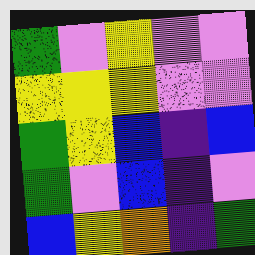[["green", "violet", "yellow", "violet", "violet"], ["yellow", "yellow", "yellow", "violet", "violet"], ["green", "yellow", "blue", "indigo", "blue"], ["green", "violet", "blue", "indigo", "violet"], ["blue", "yellow", "orange", "indigo", "green"]]